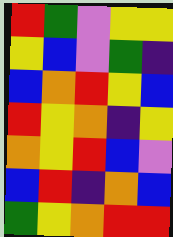[["red", "green", "violet", "yellow", "yellow"], ["yellow", "blue", "violet", "green", "indigo"], ["blue", "orange", "red", "yellow", "blue"], ["red", "yellow", "orange", "indigo", "yellow"], ["orange", "yellow", "red", "blue", "violet"], ["blue", "red", "indigo", "orange", "blue"], ["green", "yellow", "orange", "red", "red"]]